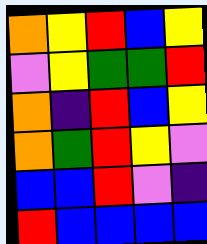[["orange", "yellow", "red", "blue", "yellow"], ["violet", "yellow", "green", "green", "red"], ["orange", "indigo", "red", "blue", "yellow"], ["orange", "green", "red", "yellow", "violet"], ["blue", "blue", "red", "violet", "indigo"], ["red", "blue", "blue", "blue", "blue"]]